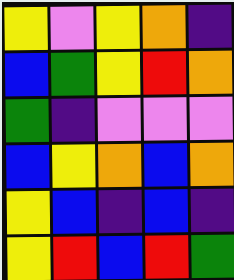[["yellow", "violet", "yellow", "orange", "indigo"], ["blue", "green", "yellow", "red", "orange"], ["green", "indigo", "violet", "violet", "violet"], ["blue", "yellow", "orange", "blue", "orange"], ["yellow", "blue", "indigo", "blue", "indigo"], ["yellow", "red", "blue", "red", "green"]]